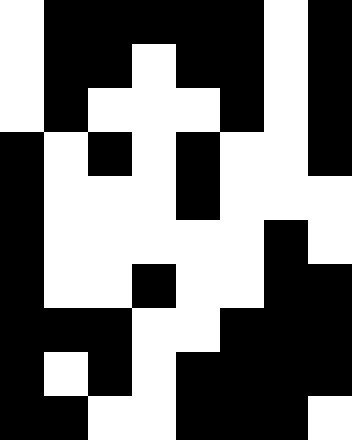[["white", "black", "black", "black", "black", "black", "white", "black"], ["white", "black", "black", "white", "black", "black", "white", "black"], ["white", "black", "white", "white", "white", "black", "white", "black"], ["black", "white", "black", "white", "black", "white", "white", "black"], ["black", "white", "white", "white", "black", "white", "white", "white"], ["black", "white", "white", "white", "white", "white", "black", "white"], ["black", "white", "white", "black", "white", "white", "black", "black"], ["black", "black", "black", "white", "white", "black", "black", "black"], ["black", "white", "black", "white", "black", "black", "black", "black"], ["black", "black", "white", "white", "black", "black", "black", "white"]]